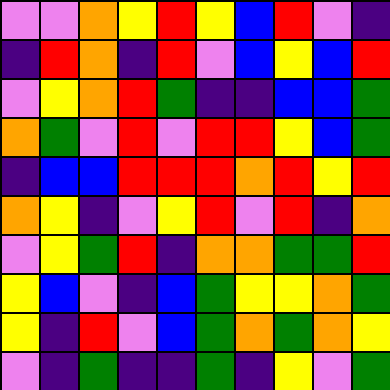[["violet", "violet", "orange", "yellow", "red", "yellow", "blue", "red", "violet", "indigo"], ["indigo", "red", "orange", "indigo", "red", "violet", "blue", "yellow", "blue", "red"], ["violet", "yellow", "orange", "red", "green", "indigo", "indigo", "blue", "blue", "green"], ["orange", "green", "violet", "red", "violet", "red", "red", "yellow", "blue", "green"], ["indigo", "blue", "blue", "red", "red", "red", "orange", "red", "yellow", "red"], ["orange", "yellow", "indigo", "violet", "yellow", "red", "violet", "red", "indigo", "orange"], ["violet", "yellow", "green", "red", "indigo", "orange", "orange", "green", "green", "red"], ["yellow", "blue", "violet", "indigo", "blue", "green", "yellow", "yellow", "orange", "green"], ["yellow", "indigo", "red", "violet", "blue", "green", "orange", "green", "orange", "yellow"], ["violet", "indigo", "green", "indigo", "indigo", "green", "indigo", "yellow", "violet", "green"]]